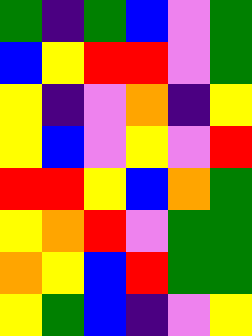[["green", "indigo", "green", "blue", "violet", "green"], ["blue", "yellow", "red", "red", "violet", "green"], ["yellow", "indigo", "violet", "orange", "indigo", "yellow"], ["yellow", "blue", "violet", "yellow", "violet", "red"], ["red", "red", "yellow", "blue", "orange", "green"], ["yellow", "orange", "red", "violet", "green", "green"], ["orange", "yellow", "blue", "red", "green", "green"], ["yellow", "green", "blue", "indigo", "violet", "yellow"]]